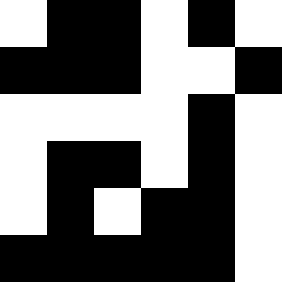[["white", "black", "black", "white", "black", "white"], ["black", "black", "black", "white", "white", "black"], ["white", "white", "white", "white", "black", "white"], ["white", "black", "black", "white", "black", "white"], ["white", "black", "white", "black", "black", "white"], ["black", "black", "black", "black", "black", "white"]]